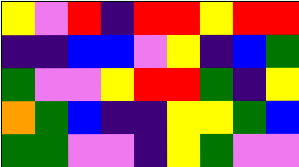[["yellow", "violet", "red", "indigo", "red", "red", "yellow", "red", "red"], ["indigo", "indigo", "blue", "blue", "violet", "yellow", "indigo", "blue", "green"], ["green", "violet", "violet", "yellow", "red", "red", "green", "indigo", "yellow"], ["orange", "green", "blue", "indigo", "indigo", "yellow", "yellow", "green", "blue"], ["green", "green", "violet", "violet", "indigo", "yellow", "green", "violet", "violet"]]